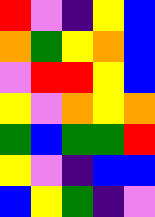[["red", "violet", "indigo", "yellow", "blue"], ["orange", "green", "yellow", "orange", "blue"], ["violet", "red", "red", "yellow", "blue"], ["yellow", "violet", "orange", "yellow", "orange"], ["green", "blue", "green", "green", "red"], ["yellow", "violet", "indigo", "blue", "blue"], ["blue", "yellow", "green", "indigo", "violet"]]